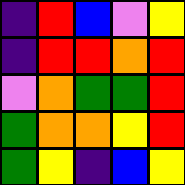[["indigo", "red", "blue", "violet", "yellow"], ["indigo", "red", "red", "orange", "red"], ["violet", "orange", "green", "green", "red"], ["green", "orange", "orange", "yellow", "red"], ["green", "yellow", "indigo", "blue", "yellow"]]